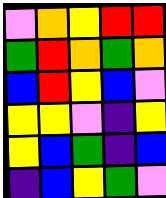[["violet", "orange", "yellow", "red", "red"], ["green", "red", "orange", "green", "orange"], ["blue", "red", "yellow", "blue", "violet"], ["yellow", "yellow", "violet", "indigo", "yellow"], ["yellow", "blue", "green", "indigo", "blue"], ["indigo", "blue", "yellow", "green", "violet"]]